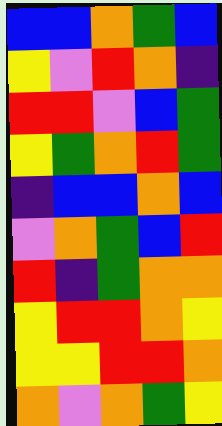[["blue", "blue", "orange", "green", "blue"], ["yellow", "violet", "red", "orange", "indigo"], ["red", "red", "violet", "blue", "green"], ["yellow", "green", "orange", "red", "green"], ["indigo", "blue", "blue", "orange", "blue"], ["violet", "orange", "green", "blue", "red"], ["red", "indigo", "green", "orange", "orange"], ["yellow", "red", "red", "orange", "yellow"], ["yellow", "yellow", "red", "red", "orange"], ["orange", "violet", "orange", "green", "yellow"]]